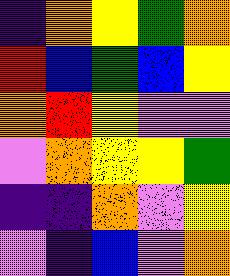[["indigo", "orange", "yellow", "green", "orange"], ["red", "blue", "green", "blue", "yellow"], ["orange", "red", "yellow", "violet", "violet"], ["violet", "orange", "yellow", "yellow", "green"], ["indigo", "indigo", "orange", "violet", "yellow"], ["violet", "indigo", "blue", "violet", "orange"]]